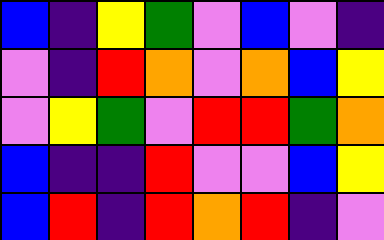[["blue", "indigo", "yellow", "green", "violet", "blue", "violet", "indigo"], ["violet", "indigo", "red", "orange", "violet", "orange", "blue", "yellow"], ["violet", "yellow", "green", "violet", "red", "red", "green", "orange"], ["blue", "indigo", "indigo", "red", "violet", "violet", "blue", "yellow"], ["blue", "red", "indigo", "red", "orange", "red", "indigo", "violet"]]